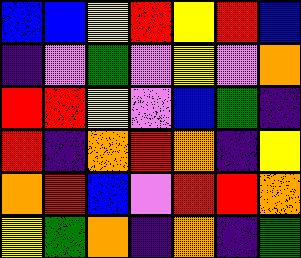[["blue", "blue", "yellow", "red", "yellow", "red", "blue"], ["indigo", "violet", "green", "violet", "yellow", "violet", "orange"], ["red", "red", "yellow", "violet", "blue", "green", "indigo"], ["red", "indigo", "orange", "red", "orange", "indigo", "yellow"], ["orange", "red", "blue", "violet", "red", "red", "orange"], ["yellow", "green", "orange", "indigo", "orange", "indigo", "green"]]